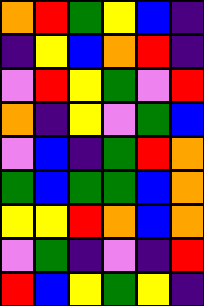[["orange", "red", "green", "yellow", "blue", "indigo"], ["indigo", "yellow", "blue", "orange", "red", "indigo"], ["violet", "red", "yellow", "green", "violet", "red"], ["orange", "indigo", "yellow", "violet", "green", "blue"], ["violet", "blue", "indigo", "green", "red", "orange"], ["green", "blue", "green", "green", "blue", "orange"], ["yellow", "yellow", "red", "orange", "blue", "orange"], ["violet", "green", "indigo", "violet", "indigo", "red"], ["red", "blue", "yellow", "green", "yellow", "indigo"]]